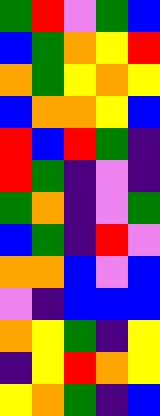[["green", "red", "violet", "green", "blue"], ["blue", "green", "orange", "yellow", "red"], ["orange", "green", "yellow", "orange", "yellow"], ["blue", "orange", "orange", "yellow", "blue"], ["red", "blue", "red", "green", "indigo"], ["red", "green", "indigo", "violet", "indigo"], ["green", "orange", "indigo", "violet", "green"], ["blue", "green", "indigo", "red", "violet"], ["orange", "orange", "blue", "violet", "blue"], ["violet", "indigo", "blue", "blue", "blue"], ["orange", "yellow", "green", "indigo", "yellow"], ["indigo", "yellow", "red", "orange", "yellow"], ["yellow", "orange", "green", "indigo", "blue"]]